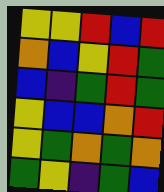[["yellow", "yellow", "red", "blue", "red"], ["orange", "blue", "yellow", "red", "green"], ["blue", "indigo", "green", "red", "green"], ["yellow", "blue", "blue", "orange", "red"], ["yellow", "green", "orange", "green", "orange"], ["green", "yellow", "indigo", "green", "blue"]]